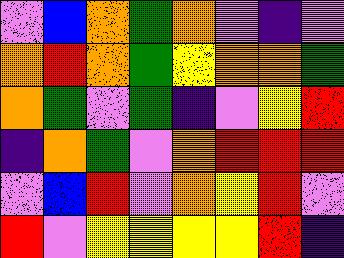[["violet", "blue", "orange", "green", "orange", "violet", "indigo", "violet"], ["orange", "red", "orange", "green", "yellow", "orange", "orange", "green"], ["orange", "green", "violet", "green", "indigo", "violet", "yellow", "red"], ["indigo", "orange", "green", "violet", "orange", "red", "red", "red"], ["violet", "blue", "red", "violet", "orange", "yellow", "red", "violet"], ["red", "violet", "yellow", "yellow", "yellow", "yellow", "red", "indigo"]]